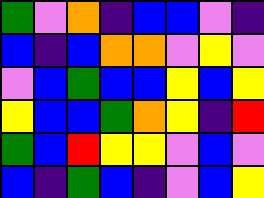[["green", "violet", "orange", "indigo", "blue", "blue", "violet", "indigo"], ["blue", "indigo", "blue", "orange", "orange", "violet", "yellow", "violet"], ["violet", "blue", "green", "blue", "blue", "yellow", "blue", "yellow"], ["yellow", "blue", "blue", "green", "orange", "yellow", "indigo", "red"], ["green", "blue", "red", "yellow", "yellow", "violet", "blue", "violet"], ["blue", "indigo", "green", "blue", "indigo", "violet", "blue", "yellow"]]